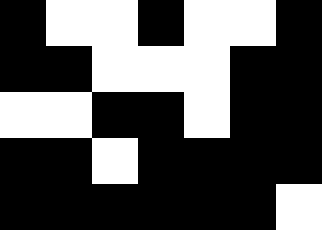[["black", "white", "white", "black", "white", "white", "black"], ["black", "black", "white", "white", "white", "black", "black"], ["white", "white", "black", "black", "white", "black", "black"], ["black", "black", "white", "black", "black", "black", "black"], ["black", "black", "black", "black", "black", "black", "white"]]